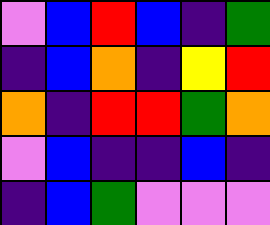[["violet", "blue", "red", "blue", "indigo", "green"], ["indigo", "blue", "orange", "indigo", "yellow", "red"], ["orange", "indigo", "red", "red", "green", "orange"], ["violet", "blue", "indigo", "indigo", "blue", "indigo"], ["indigo", "blue", "green", "violet", "violet", "violet"]]